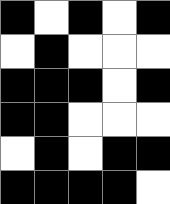[["black", "white", "black", "white", "black"], ["white", "black", "white", "white", "white"], ["black", "black", "black", "white", "black"], ["black", "black", "white", "white", "white"], ["white", "black", "white", "black", "black"], ["black", "black", "black", "black", "white"]]